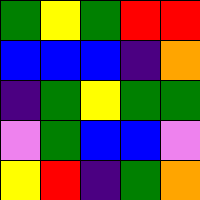[["green", "yellow", "green", "red", "red"], ["blue", "blue", "blue", "indigo", "orange"], ["indigo", "green", "yellow", "green", "green"], ["violet", "green", "blue", "blue", "violet"], ["yellow", "red", "indigo", "green", "orange"]]